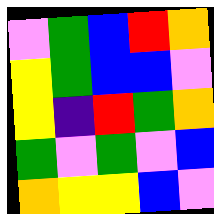[["violet", "green", "blue", "red", "orange"], ["yellow", "green", "blue", "blue", "violet"], ["yellow", "indigo", "red", "green", "orange"], ["green", "violet", "green", "violet", "blue"], ["orange", "yellow", "yellow", "blue", "violet"]]